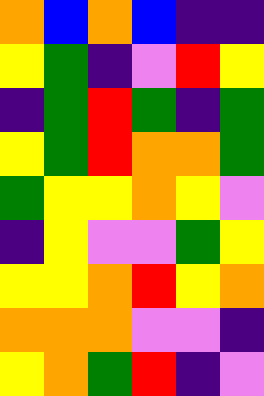[["orange", "blue", "orange", "blue", "indigo", "indigo"], ["yellow", "green", "indigo", "violet", "red", "yellow"], ["indigo", "green", "red", "green", "indigo", "green"], ["yellow", "green", "red", "orange", "orange", "green"], ["green", "yellow", "yellow", "orange", "yellow", "violet"], ["indigo", "yellow", "violet", "violet", "green", "yellow"], ["yellow", "yellow", "orange", "red", "yellow", "orange"], ["orange", "orange", "orange", "violet", "violet", "indigo"], ["yellow", "orange", "green", "red", "indigo", "violet"]]